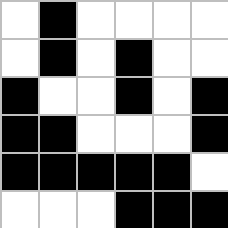[["white", "black", "white", "white", "white", "white"], ["white", "black", "white", "black", "white", "white"], ["black", "white", "white", "black", "white", "black"], ["black", "black", "white", "white", "white", "black"], ["black", "black", "black", "black", "black", "white"], ["white", "white", "white", "black", "black", "black"]]